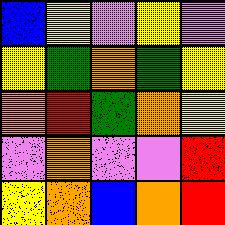[["blue", "yellow", "violet", "yellow", "violet"], ["yellow", "green", "orange", "green", "yellow"], ["orange", "red", "green", "orange", "yellow"], ["violet", "orange", "violet", "violet", "red"], ["yellow", "orange", "blue", "orange", "red"]]